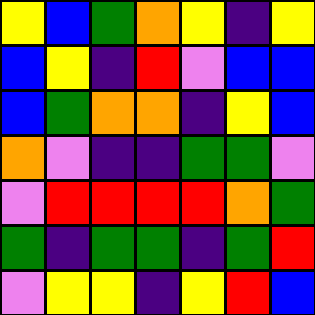[["yellow", "blue", "green", "orange", "yellow", "indigo", "yellow"], ["blue", "yellow", "indigo", "red", "violet", "blue", "blue"], ["blue", "green", "orange", "orange", "indigo", "yellow", "blue"], ["orange", "violet", "indigo", "indigo", "green", "green", "violet"], ["violet", "red", "red", "red", "red", "orange", "green"], ["green", "indigo", "green", "green", "indigo", "green", "red"], ["violet", "yellow", "yellow", "indigo", "yellow", "red", "blue"]]